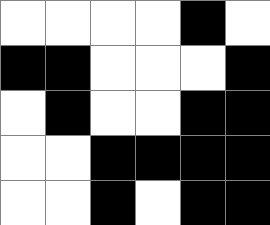[["white", "white", "white", "white", "black", "white"], ["black", "black", "white", "white", "white", "black"], ["white", "black", "white", "white", "black", "black"], ["white", "white", "black", "black", "black", "black"], ["white", "white", "black", "white", "black", "black"]]